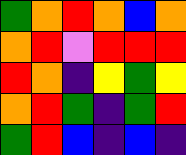[["green", "orange", "red", "orange", "blue", "orange"], ["orange", "red", "violet", "red", "red", "red"], ["red", "orange", "indigo", "yellow", "green", "yellow"], ["orange", "red", "green", "indigo", "green", "red"], ["green", "red", "blue", "indigo", "blue", "indigo"]]